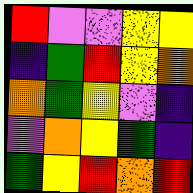[["red", "violet", "violet", "yellow", "yellow"], ["indigo", "green", "red", "yellow", "orange"], ["orange", "green", "yellow", "violet", "indigo"], ["violet", "orange", "yellow", "green", "indigo"], ["green", "yellow", "red", "orange", "red"]]